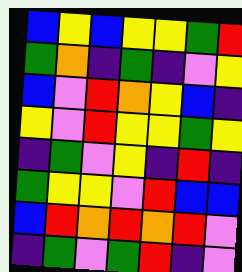[["blue", "yellow", "blue", "yellow", "yellow", "green", "red"], ["green", "orange", "indigo", "green", "indigo", "violet", "yellow"], ["blue", "violet", "red", "orange", "yellow", "blue", "indigo"], ["yellow", "violet", "red", "yellow", "yellow", "green", "yellow"], ["indigo", "green", "violet", "yellow", "indigo", "red", "indigo"], ["green", "yellow", "yellow", "violet", "red", "blue", "blue"], ["blue", "red", "orange", "red", "orange", "red", "violet"], ["indigo", "green", "violet", "green", "red", "indigo", "violet"]]